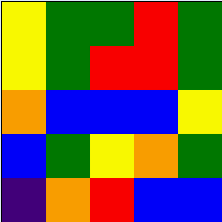[["yellow", "green", "green", "red", "green"], ["yellow", "green", "red", "red", "green"], ["orange", "blue", "blue", "blue", "yellow"], ["blue", "green", "yellow", "orange", "green"], ["indigo", "orange", "red", "blue", "blue"]]